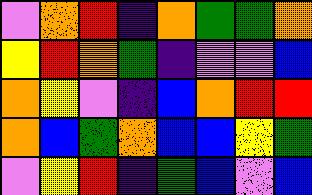[["violet", "orange", "red", "indigo", "orange", "green", "green", "orange"], ["yellow", "red", "orange", "green", "indigo", "violet", "violet", "blue"], ["orange", "yellow", "violet", "indigo", "blue", "orange", "red", "red"], ["orange", "blue", "green", "orange", "blue", "blue", "yellow", "green"], ["violet", "yellow", "red", "indigo", "green", "blue", "violet", "blue"]]